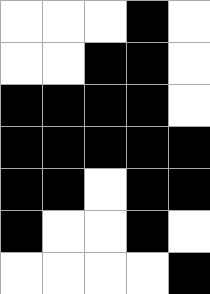[["white", "white", "white", "black", "white"], ["white", "white", "black", "black", "white"], ["black", "black", "black", "black", "white"], ["black", "black", "black", "black", "black"], ["black", "black", "white", "black", "black"], ["black", "white", "white", "black", "white"], ["white", "white", "white", "white", "black"]]